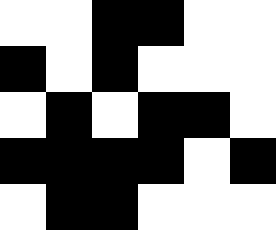[["white", "white", "black", "black", "white", "white"], ["black", "white", "black", "white", "white", "white"], ["white", "black", "white", "black", "black", "white"], ["black", "black", "black", "black", "white", "black"], ["white", "black", "black", "white", "white", "white"]]